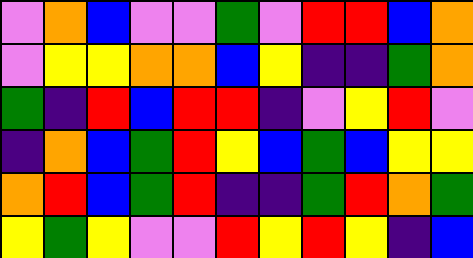[["violet", "orange", "blue", "violet", "violet", "green", "violet", "red", "red", "blue", "orange"], ["violet", "yellow", "yellow", "orange", "orange", "blue", "yellow", "indigo", "indigo", "green", "orange"], ["green", "indigo", "red", "blue", "red", "red", "indigo", "violet", "yellow", "red", "violet"], ["indigo", "orange", "blue", "green", "red", "yellow", "blue", "green", "blue", "yellow", "yellow"], ["orange", "red", "blue", "green", "red", "indigo", "indigo", "green", "red", "orange", "green"], ["yellow", "green", "yellow", "violet", "violet", "red", "yellow", "red", "yellow", "indigo", "blue"]]